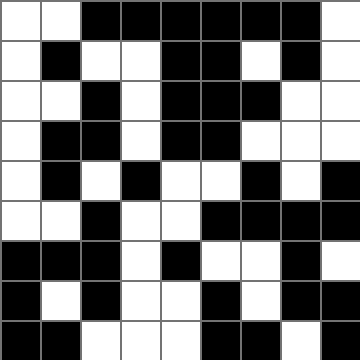[["white", "white", "black", "black", "black", "black", "black", "black", "white"], ["white", "black", "white", "white", "black", "black", "white", "black", "white"], ["white", "white", "black", "white", "black", "black", "black", "white", "white"], ["white", "black", "black", "white", "black", "black", "white", "white", "white"], ["white", "black", "white", "black", "white", "white", "black", "white", "black"], ["white", "white", "black", "white", "white", "black", "black", "black", "black"], ["black", "black", "black", "white", "black", "white", "white", "black", "white"], ["black", "white", "black", "white", "white", "black", "white", "black", "black"], ["black", "black", "white", "white", "white", "black", "black", "white", "black"]]